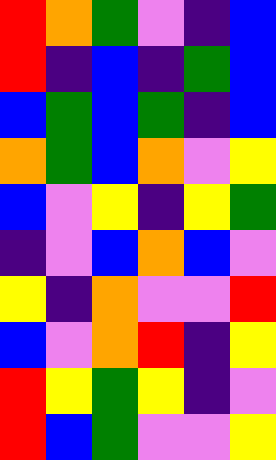[["red", "orange", "green", "violet", "indigo", "blue"], ["red", "indigo", "blue", "indigo", "green", "blue"], ["blue", "green", "blue", "green", "indigo", "blue"], ["orange", "green", "blue", "orange", "violet", "yellow"], ["blue", "violet", "yellow", "indigo", "yellow", "green"], ["indigo", "violet", "blue", "orange", "blue", "violet"], ["yellow", "indigo", "orange", "violet", "violet", "red"], ["blue", "violet", "orange", "red", "indigo", "yellow"], ["red", "yellow", "green", "yellow", "indigo", "violet"], ["red", "blue", "green", "violet", "violet", "yellow"]]